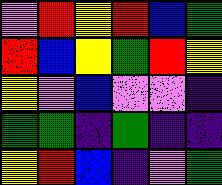[["violet", "red", "yellow", "red", "blue", "green"], ["red", "blue", "yellow", "green", "red", "yellow"], ["yellow", "violet", "blue", "violet", "violet", "indigo"], ["green", "green", "indigo", "green", "indigo", "indigo"], ["yellow", "red", "blue", "indigo", "violet", "green"]]